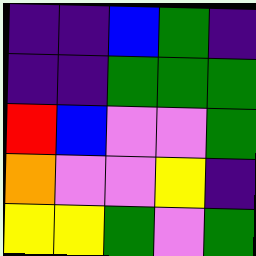[["indigo", "indigo", "blue", "green", "indigo"], ["indigo", "indigo", "green", "green", "green"], ["red", "blue", "violet", "violet", "green"], ["orange", "violet", "violet", "yellow", "indigo"], ["yellow", "yellow", "green", "violet", "green"]]